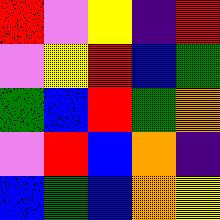[["red", "violet", "yellow", "indigo", "red"], ["violet", "yellow", "red", "blue", "green"], ["green", "blue", "red", "green", "orange"], ["violet", "red", "blue", "orange", "indigo"], ["blue", "green", "blue", "orange", "yellow"]]